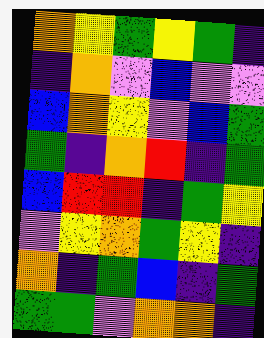[["orange", "yellow", "green", "yellow", "green", "indigo"], ["indigo", "orange", "violet", "blue", "violet", "violet"], ["blue", "orange", "yellow", "violet", "blue", "green"], ["green", "indigo", "orange", "red", "indigo", "green"], ["blue", "red", "red", "indigo", "green", "yellow"], ["violet", "yellow", "orange", "green", "yellow", "indigo"], ["orange", "indigo", "green", "blue", "indigo", "green"], ["green", "green", "violet", "orange", "orange", "indigo"]]